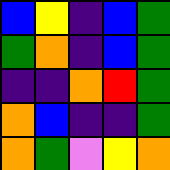[["blue", "yellow", "indigo", "blue", "green"], ["green", "orange", "indigo", "blue", "green"], ["indigo", "indigo", "orange", "red", "green"], ["orange", "blue", "indigo", "indigo", "green"], ["orange", "green", "violet", "yellow", "orange"]]